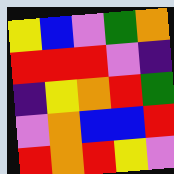[["yellow", "blue", "violet", "green", "orange"], ["red", "red", "red", "violet", "indigo"], ["indigo", "yellow", "orange", "red", "green"], ["violet", "orange", "blue", "blue", "red"], ["red", "orange", "red", "yellow", "violet"]]